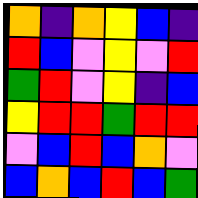[["orange", "indigo", "orange", "yellow", "blue", "indigo"], ["red", "blue", "violet", "yellow", "violet", "red"], ["green", "red", "violet", "yellow", "indigo", "blue"], ["yellow", "red", "red", "green", "red", "red"], ["violet", "blue", "red", "blue", "orange", "violet"], ["blue", "orange", "blue", "red", "blue", "green"]]